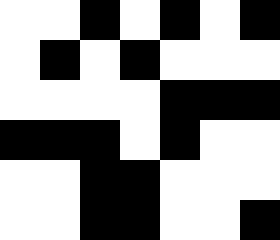[["white", "white", "black", "white", "black", "white", "black"], ["white", "black", "white", "black", "white", "white", "white"], ["white", "white", "white", "white", "black", "black", "black"], ["black", "black", "black", "white", "black", "white", "white"], ["white", "white", "black", "black", "white", "white", "white"], ["white", "white", "black", "black", "white", "white", "black"]]